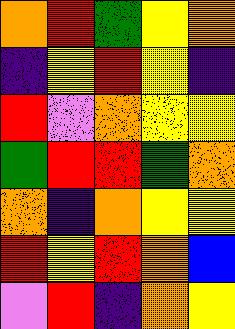[["orange", "red", "green", "yellow", "orange"], ["indigo", "yellow", "red", "yellow", "indigo"], ["red", "violet", "orange", "yellow", "yellow"], ["green", "red", "red", "green", "orange"], ["orange", "indigo", "orange", "yellow", "yellow"], ["red", "yellow", "red", "orange", "blue"], ["violet", "red", "indigo", "orange", "yellow"]]